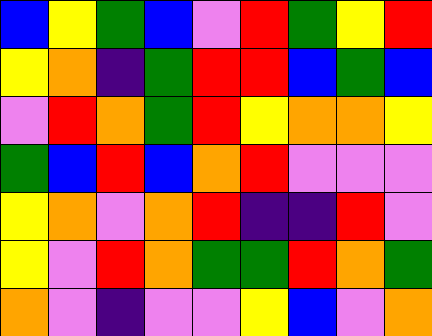[["blue", "yellow", "green", "blue", "violet", "red", "green", "yellow", "red"], ["yellow", "orange", "indigo", "green", "red", "red", "blue", "green", "blue"], ["violet", "red", "orange", "green", "red", "yellow", "orange", "orange", "yellow"], ["green", "blue", "red", "blue", "orange", "red", "violet", "violet", "violet"], ["yellow", "orange", "violet", "orange", "red", "indigo", "indigo", "red", "violet"], ["yellow", "violet", "red", "orange", "green", "green", "red", "orange", "green"], ["orange", "violet", "indigo", "violet", "violet", "yellow", "blue", "violet", "orange"]]